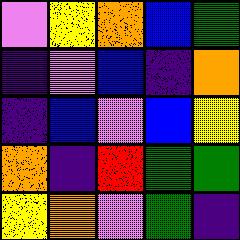[["violet", "yellow", "orange", "blue", "green"], ["indigo", "violet", "blue", "indigo", "orange"], ["indigo", "blue", "violet", "blue", "yellow"], ["orange", "indigo", "red", "green", "green"], ["yellow", "orange", "violet", "green", "indigo"]]